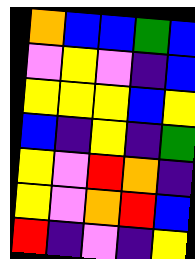[["orange", "blue", "blue", "green", "blue"], ["violet", "yellow", "violet", "indigo", "blue"], ["yellow", "yellow", "yellow", "blue", "yellow"], ["blue", "indigo", "yellow", "indigo", "green"], ["yellow", "violet", "red", "orange", "indigo"], ["yellow", "violet", "orange", "red", "blue"], ["red", "indigo", "violet", "indigo", "yellow"]]